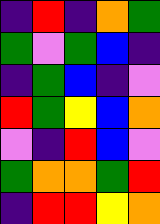[["indigo", "red", "indigo", "orange", "green"], ["green", "violet", "green", "blue", "indigo"], ["indigo", "green", "blue", "indigo", "violet"], ["red", "green", "yellow", "blue", "orange"], ["violet", "indigo", "red", "blue", "violet"], ["green", "orange", "orange", "green", "red"], ["indigo", "red", "red", "yellow", "orange"]]